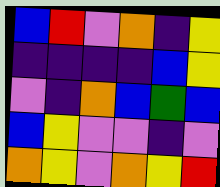[["blue", "red", "violet", "orange", "indigo", "yellow"], ["indigo", "indigo", "indigo", "indigo", "blue", "yellow"], ["violet", "indigo", "orange", "blue", "green", "blue"], ["blue", "yellow", "violet", "violet", "indigo", "violet"], ["orange", "yellow", "violet", "orange", "yellow", "red"]]